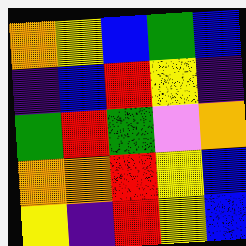[["orange", "yellow", "blue", "green", "blue"], ["indigo", "blue", "red", "yellow", "indigo"], ["green", "red", "green", "violet", "orange"], ["orange", "orange", "red", "yellow", "blue"], ["yellow", "indigo", "red", "yellow", "blue"]]